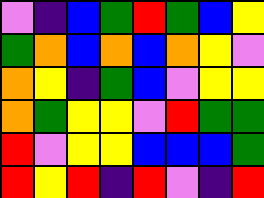[["violet", "indigo", "blue", "green", "red", "green", "blue", "yellow"], ["green", "orange", "blue", "orange", "blue", "orange", "yellow", "violet"], ["orange", "yellow", "indigo", "green", "blue", "violet", "yellow", "yellow"], ["orange", "green", "yellow", "yellow", "violet", "red", "green", "green"], ["red", "violet", "yellow", "yellow", "blue", "blue", "blue", "green"], ["red", "yellow", "red", "indigo", "red", "violet", "indigo", "red"]]